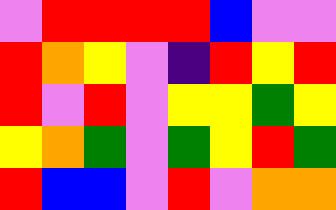[["violet", "red", "red", "red", "red", "blue", "violet", "violet"], ["red", "orange", "yellow", "violet", "indigo", "red", "yellow", "red"], ["red", "violet", "red", "violet", "yellow", "yellow", "green", "yellow"], ["yellow", "orange", "green", "violet", "green", "yellow", "red", "green"], ["red", "blue", "blue", "violet", "red", "violet", "orange", "orange"]]